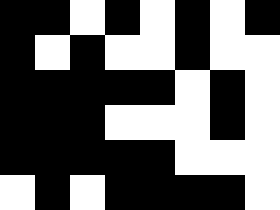[["black", "black", "white", "black", "white", "black", "white", "black"], ["black", "white", "black", "white", "white", "black", "white", "white"], ["black", "black", "black", "black", "black", "white", "black", "white"], ["black", "black", "black", "white", "white", "white", "black", "white"], ["black", "black", "black", "black", "black", "white", "white", "white"], ["white", "black", "white", "black", "black", "black", "black", "white"]]